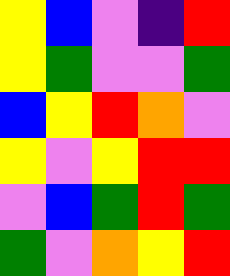[["yellow", "blue", "violet", "indigo", "red"], ["yellow", "green", "violet", "violet", "green"], ["blue", "yellow", "red", "orange", "violet"], ["yellow", "violet", "yellow", "red", "red"], ["violet", "blue", "green", "red", "green"], ["green", "violet", "orange", "yellow", "red"]]